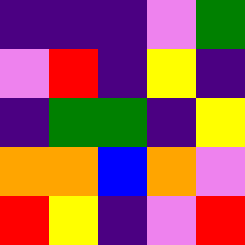[["indigo", "indigo", "indigo", "violet", "green"], ["violet", "red", "indigo", "yellow", "indigo"], ["indigo", "green", "green", "indigo", "yellow"], ["orange", "orange", "blue", "orange", "violet"], ["red", "yellow", "indigo", "violet", "red"]]